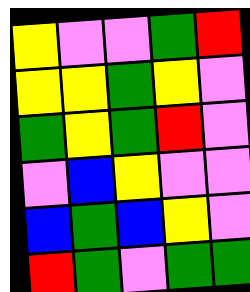[["yellow", "violet", "violet", "green", "red"], ["yellow", "yellow", "green", "yellow", "violet"], ["green", "yellow", "green", "red", "violet"], ["violet", "blue", "yellow", "violet", "violet"], ["blue", "green", "blue", "yellow", "violet"], ["red", "green", "violet", "green", "green"]]